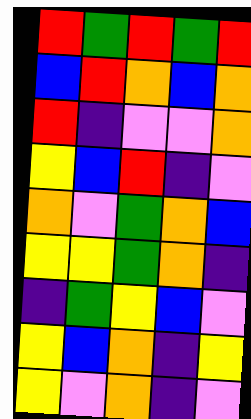[["red", "green", "red", "green", "red"], ["blue", "red", "orange", "blue", "orange"], ["red", "indigo", "violet", "violet", "orange"], ["yellow", "blue", "red", "indigo", "violet"], ["orange", "violet", "green", "orange", "blue"], ["yellow", "yellow", "green", "orange", "indigo"], ["indigo", "green", "yellow", "blue", "violet"], ["yellow", "blue", "orange", "indigo", "yellow"], ["yellow", "violet", "orange", "indigo", "violet"]]